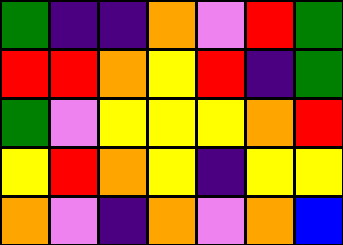[["green", "indigo", "indigo", "orange", "violet", "red", "green"], ["red", "red", "orange", "yellow", "red", "indigo", "green"], ["green", "violet", "yellow", "yellow", "yellow", "orange", "red"], ["yellow", "red", "orange", "yellow", "indigo", "yellow", "yellow"], ["orange", "violet", "indigo", "orange", "violet", "orange", "blue"]]